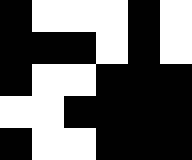[["black", "white", "white", "white", "black", "white"], ["black", "black", "black", "white", "black", "white"], ["black", "white", "white", "black", "black", "black"], ["white", "white", "black", "black", "black", "black"], ["black", "white", "white", "black", "black", "black"]]